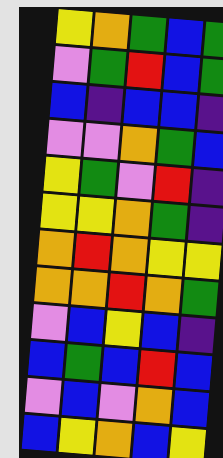[["yellow", "orange", "green", "blue", "green"], ["violet", "green", "red", "blue", "green"], ["blue", "indigo", "blue", "blue", "indigo"], ["violet", "violet", "orange", "green", "blue"], ["yellow", "green", "violet", "red", "indigo"], ["yellow", "yellow", "orange", "green", "indigo"], ["orange", "red", "orange", "yellow", "yellow"], ["orange", "orange", "red", "orange", "green"], ["violet", "blue", "yellow", "blue", "indigo"], ["blue", "green", "blue", "red", "blue"], ["violet", "blue", "violet", "orange", "blue"], ["blue", "yellow", "orange", "blue", "yellow"]]